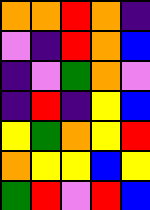[["orange", "orange", "red", "orange", "indigo"], ["violet", "indigo", "red", "orange", "blue"], ["indigo", "violet", "green", "orange", "violet"], ["indigo", "red", "indigo", "yellow", "blue"], ["yellow", "green", "orange", "yellow", "red"], ["orange", "yellow", "yellow", "blue", "yellow"], ["green", "red", "violet", "red", "blue"]]